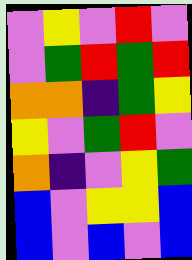[["violet", "yellow", "violet", "red", "violet"], ["violet", "green", "red", "green", "red"], ["orange", "orange", "indigo", "green", "yellow"], ["yellow", "violet", "green", "red", "violet"], ["orange", "indigo", "violet", "yellow", "green"], ["blue", "violet", "yellow", "yellow", "blue"], ["blue", "violet", "blue", "violet", "blue"]]